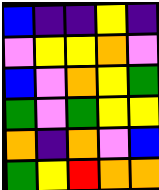[["blue", "indigo", "indigo", "yellow", "indigo"], ["violet", "yellow", "yellow", "orange", "violet"], ["blue", "violet", "orange", "yellow", "green"], ["green", "violet", "green", "yellow", "yellow"], ["orange", "indigo", "orange", "violet", "blue"], ["green", "yellow", "red", "orange", "orange"]]